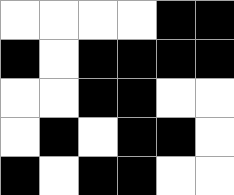[["white", "white", "white", "white", "black", "black"], ["black", "white", "black", "black", "black", "black"], ["white", "white", "black", "black", "white", "white"], ["white", "black", "white", "black", "black", "white"], ["black", "white", "black", "black", "white", "white"]]